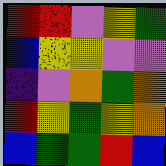[["red", "red", "violet", "yellow", "green"], ["blue", "yellow", "yellow", "violet", "violet"], ["indigo", "violet", "orange", "green", "orange"], ["red", "yellow", "green", "yellow", "orange"], ["blue", "green", "green", "red", "blue"]]